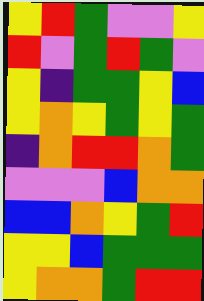[["yellow", "red", "green", "violet", "violet", "yellow"], ["red", "violet", "green", "red", "green", "violet"], ["yellow", "indigo", "green", "green", "yellow", "blue"], ["yellow", "orange", "yellow", "green", "yellow", "green"], ["indigo", "orange", "red", "red", "orange", "green"], ["violet", "violet", "violet", "blue", "orange", "orange"], ["blue", "blue", "orange", "yellow", "green", "red"], ["yellow", "yellow", "blue", "green", "green", "green"], ["yellow", "orange", "orange", "green", "red", "red"]]